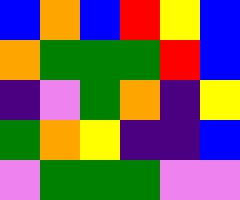[["blue", "orange", "blue", "red", "yellow", "blue"], ["orange", "green", "green", "green", "red", "blue"], ["indigo", "violet", "green", "orange", "indigo", "yellow"], ["green", "orange", "yellow", "indigo", "indigo", "blue"], ["violet", "green", "green", "green", "violet", "violet"]]